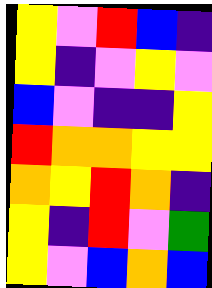[["yellow", "violet", "red", "blue", "indigo"], ["yellow", "indigo", "violet", "yellow", "violet"], ["blue", "violet", "indigo", "indigo", "yellow"], ["red", "orange", "orange", "yellow", "yellow"], ["orange", "yellow", "red", "orange", "indigo"], ["yellow", "indigo", "red", "violet", "green"], ["yellow", "violet", "blue", "orange", "blue"]]